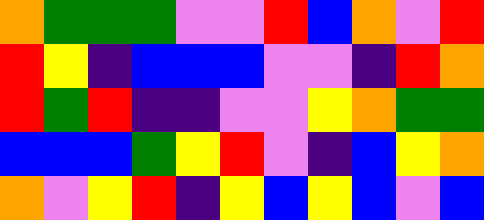[["orange", "green", "green", "green", "violet", "violet", "red", "blue", "orange", "violet", "red"], ["red", "yellow", "indigo", "blue", "blue", "blue", "violet", "violet", "indigo", "red", "orange"], ["red", "green", "red", "indigo", "indigo", "violet", "violet", "yellow", "orange", "green", "green"], ["blue", "blue", "blue", "green", "yellow", "red", "violet", "indigo", "blue", "yellow", "orange"], ["orange", "violet", "yellow", "red", "indigo", "yellow", "blue", "yellow", "blue", "violet", "blue"]]